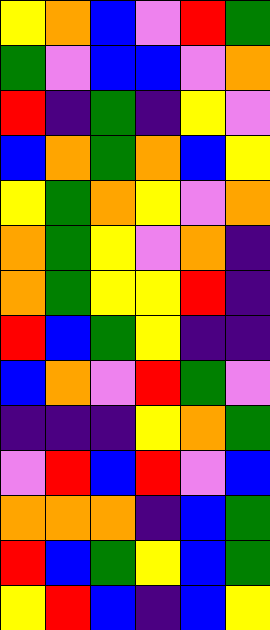[["yellow", "orange", "blue", "violet", "red", "green"], ["green", "violet", "blue", "blue", "violet", "orange"], ["red", "indigo", "green", "indigo", "yellow", "violet"], ["blue", "orange", "green", "orange", "blue", "yellow"], ["yellow", "green", "orange", "yellow", "violet", "orange"], ["orange", "green", "yellow", "violet", "orange", "indigo"], ["orange", "green", "yellow", "yellow", "red", "indigo"], ["red", "blue", "green", "yellow", "indigo", "indigo"], ["blue", "orange", "violet", "red", "green", "violet"], ["indigo", "indigo", "indigo", "yellow", "orange", "green"], ["violet", "red", "blue", "red", "violet", "blue"], ["orange", "orange", "orange", "indigo", "blue", "green"], ["red", "blue", "green", "yellow", "blue", "green"], ["yellow", "red", "blue", "indigo", "blue", "yellow"]]